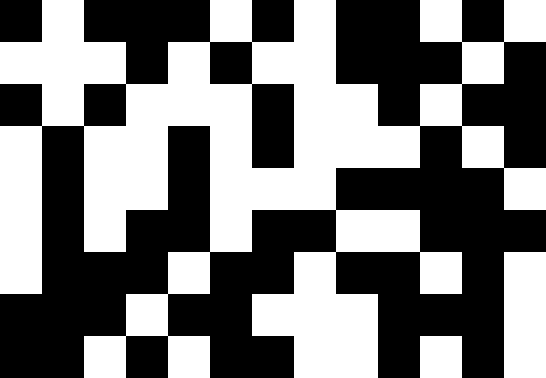[["black", "white", "black", "black", "black", "white", "black", "white", "black", "black", "white", "black", "white"], ["white", "white", "white", "black", "white", "black", "white", "white", "black", "black", "black", "white", "black"], ["black", "white", "black", "white", "white", "white", "black", "white", "white", "black", "white", "black", "black"], ["white", "black", "white", "white", "black", "white", "black", "white", "white", "white", "black", "white", "black"], ["white", "black", "white", "white", "black", "white", "white", "white", "black", "black", "black", "black", "white"], ["white", "black", "white", "black", "black", "white", "black", "black", "white", "white", "black", "black", "black"], ["white", "black", "black", "black", "white", "black", "black", "white", "black", "black", "white", "black", "white"], ["black", "black", "black", "white", "black", "black", "white", "white", "white", "black", "black", "black", "white"], ["black", "black", "white", "black", "white", "black", "black", "white", "white", "black", "white", "black", "white"]]